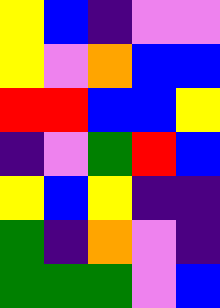[["yellow", "blue", "indigo", "violet", "violet"], ["yellow", "violet", "orange", "blue", "blue"], ["red", "red", "blue", "blue", "yellow"], ["indigo", "violet", "green", "red", "blue"], ["yellow", "blue", "yellow", "indigo", "indigo"], ["green", "indigo", "orange", "violet", "indigo"], ["green", "green", "green", "violet", "blue"]]